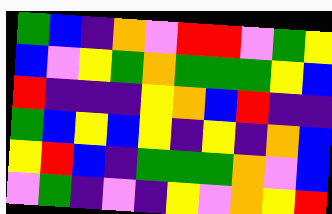[["green", "blue", "indigo", "orange", "violet", "red", "red", "violet", "green", "yellow"], ["blue", "violet", "yellow", "green", "orange", "green", "green", "green", "yellow", "blue"], ["red", "indigo", "indigo", "indigo", "yellow", "orange", "blue", "red", "indigo", "indigo"], ["green", "blue", "yellow", "blue", "yellow", "indigo", "yellow", "indigo", "orange", "blue"], ["yellow", "red", "blue", "indigo", "green", "green", "green", "orange", "violet", "blue"], ["violet", "green", "indigo", "violet", "indigo", "yellow", "violet", "orange", "yellow", "red"]]